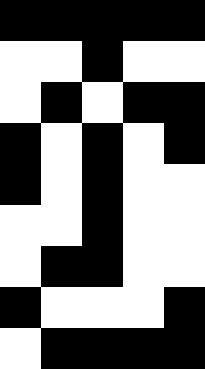[["black", "black", "black", "black", "black"], ["white", "white", "black", "white", "white"], ["white", "black", "white", "black", "black"], ["black", "white", "black", "white", "black"], ["black", "white", "black", "white", "white"], ["white", "white", "black", "white", "white"], ["white", "black", "black", "white", "white"], ["black", "white", "white", "white", "black"], ["white", "black", "black", "black", "black"]]